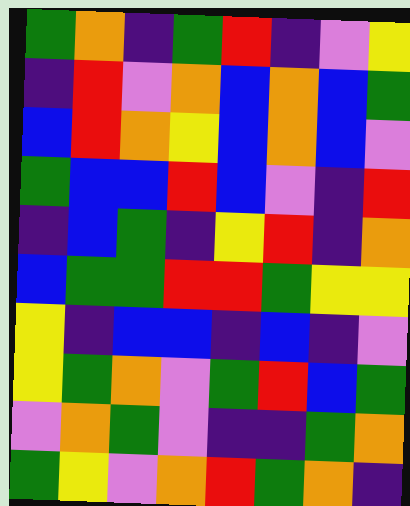[["green", "orange", "indigo", "green", "red", "indigo", "violet", "yellow"], ["indigo", "red", "violet", "orange", "blue", "orange", "blue", "green"], ["blue", "red", "orange", "yellow", "blue", "orange", "blue", "violet"], ["green", "blue", "blue", "red", "blue", "violet", "indigo", "red"], ["indigo", "blue", "green", "indigo", "yellow", "red", "indigo", "orange"], ["blue", "green", "green", "red", "red", "green", "yellow", "yellow"], ["yellow", "indigo", "blue", "blue", "indigo", "blue", "indigo", "violet"], ["yellow", "green", "orange", "violet", "green", "red", "blue", "green"], ["violet", "orange", "green", "violet", "indigo", "indigo", "green", "orange"], ["green", "yellow", "violet", "orange", "red", "green", "orange", "indigo"]]